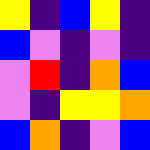[["yellow", "indigo", "blue", "yellow", "indigo"], ["blue", "violet", "indigo", "violet", "indigo"], ["violet", "red", "indigo", "orange", "blue"], ["violet", "indigo", "yellow", "yellow", "orange"], ["blue", "orange", "indigo", "violet", "blue"]]